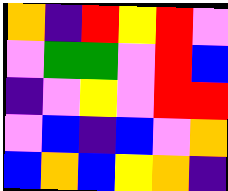[["orange", "indigo", "red", "yellow", "red", "violet"], ["violet", "green", "green", "violet", "red", "blue"], ["indigo", "violet", "yellow", "violet", "red", "red"], ["violet", "blue", "indigo", "blue", "violet", "orange"], ["blue", "orange", "blue", "yellow", "orange", "indigo"]]